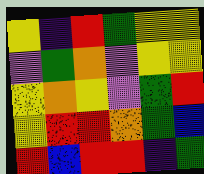[["yellow", "indigo", "red", "green", "yellow", "yellow"], ["violet", "green", "orange", "violet", "yellow", "yellow"], ["yellow", "orange", "yellow", "violet", "green", "red"], ["yellow", "red", "red", "orange", "green", "blue"], ["red", "blue", "red", "red", "indigo", "green"]]